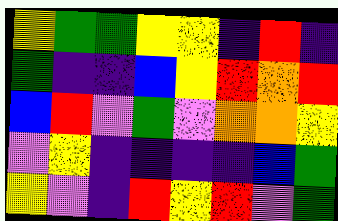[["yellow", "green", "green", "yellow", "yellow", "indigo", "red", "indigo"], ["green", "indigo", "indigo", "blue", "yellow", "red", "orange", "red"], ["blue", "red", "violet", "green", "violet", "orange", "orange", "yellow"], ["violet", "yellow", "indigo", "indigo", "indigo", "indigo", "blue", "green"], ["yellow", "violet", "indigo", "red", "yellow", "red", "violet", "green"]]